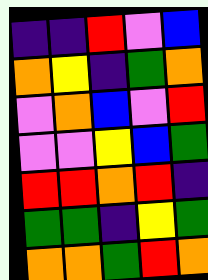[["indigo", "indigo", "red", "violet", "blue"], ["orange", "yellow", "indigo", "green", "orange"], ["violet", "orange", "blue", "violet", "red"], ["violet", "violet", "yellow", "blue", "green"], ["red", "red", "orange", "red", "indigo"], ["green", "green", "indigo", "yellow", "green"], ["orange", "orange", "green", "red", "orange"]]